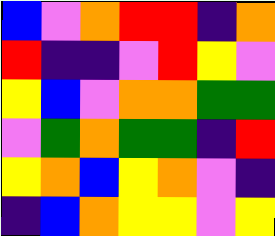[["blue", "violet", "orange", "red", "red", "indigo", "orange"], ["red", "indigo", "indigo", "violet", "red", "yellow", "violet"], ["yellow", "blue", "violet", "orange", "orange", "green", "green"], ["violet", "green", "orange", "green", "green", "indigo", "red"], ["yellow", "orange", "blue", "yellow", "orange", "violet", "indigo"], ["indigo", "blue", "orange", "yellow", "yellow", "violet", "yellow"]]